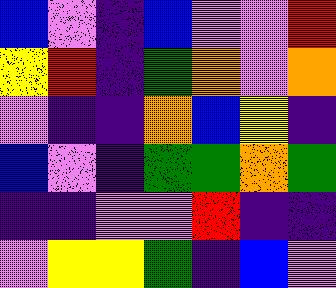[["blue", "violet", "indigo", "blue", "violet", "violet", "red"], ["yellow", "red", "indigo", "green", "orange", "violet", "orange"], ["violet", "indigo", "indigo", "orange", "blue", "yellow", "indigo"], ["blue", "violet", "indigo", "green", "green", "orange", "green"], ["indigo", "indigo", "violet", "violet", "red", "indigo", "indigo"], ["violet", "yellow", "yellow", "green", "indigo", "blue", "violet"]]